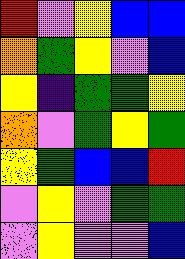[["red", "violet", "yellow", "blue", "blue"], ["orange", "green", "yellow", "violet", "blue"], ["yellow", "indigo", "green", "green", "yellow"], ["orange", "violet", "green", "yellow", "green"], ["yellow", "green", "blue", "blue", "red"], ["violet", "yellow", "violet", "green", "green"], ["violet", "yellow", "violet", "violet", "blue"]]